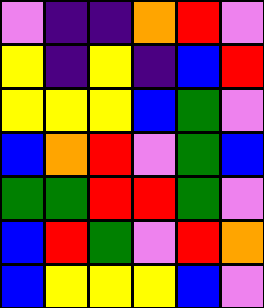[["violet", "indigo", "indigo", "orange", "red", "violet"], ["yellow", "indigo", "yellow", "indigo", "blue", "red"], ["yellow", "yellow", "yellow", "blue", "green", "violet"], ["blue", "orange", "red", "violet", "green", "blue"], ["green", "green", "red", "red", "green", "violet"], ["blue", "red", "green", "violet", "red", "orange"], ["blue", "yellow", "yellow", "yellow", "blue", "violet"]]